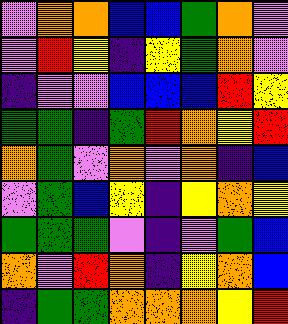[["violet", "orange", "orange", "blue", "blue", "green", "orange", "violet"], ["violet", "red", "yellow", "indigo", "yellow", "green", "orange", "violet"], ["indigo", "violet", "violet", "blue", "blue", "blue", "red", "yellow"], ["green", "green", "indigo", "green", "red", "orange", "yellow", "red"], ["orange", "green", "violet", "orange", "violet", "orange", "indigo", "blue"], ["violet", "green", "blue", "yellow", "indigo", "yellow", "orange", "yellow"], ["green", "green", "green", "violet", "indigo", "violet", "green", "blue"], ["orange", "violet", "red", "orange", "indigo", "yellow", "orange", "blue"], ["indigo", "green", "green", "orange", "orange", "orange", "yellow", "red"]]